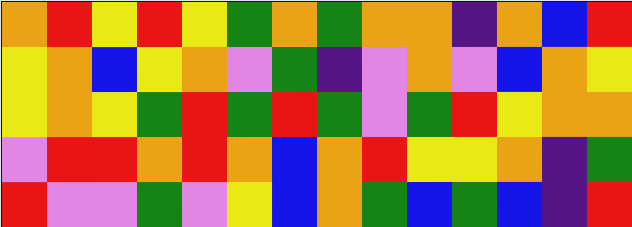[["orange", "red", "yellow", "red", "yellow", "green", "orange", "green", "orange", "orange", "indigo", "orange", "blue", "red"], ["yellow", "orange", "blue", "yellow", "orange", "violet", "green", "indigo", "violet", "orange", "violet", "blue", "orange", "yellow"], ["yellow", "orange", "yellow", "green", "red", "green", "red", "green", "violet", "green", "red", "yellow", "orange", "orange"], ["violet", "red", "red", "orange", "red", "orange", "blue", "orange", "red", "yellow", "yellow", "orange", "indigo", "green"], ["red", "violet", "violet", "green", "violet", "yellow", "blue", "orange", "green", "blue", "green", "blue", "indigo", "red"]]